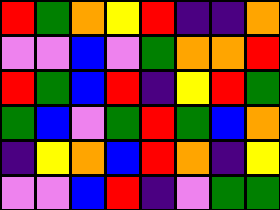[["red", "green", "orange", "yellow", "red", "indigo", "indigo", "orange"], ["violet", "violet", "blue", "violet", "green", "orange", "orange", "red"], ["red", "green", "blue", "red", "indigo", "yellow", "red", "green"], ["green", "blue", "violet", "green", "red", "green", "blue", "orange"], ["indigo", "yellow", "orange", "blue", "red", "orange", "indigo", "yellow"], ["violet", "violet", "blue", "red", "indigo", "violet", "green", "green"]]